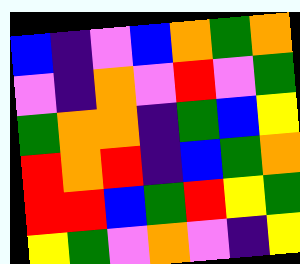[["blue", "indigo", "violet", "blue", "orange", "green", "orange"], ["violet", "indigo", "orange", "violet", "red", "violet", "green"], ["green", "orange", "orange", "indigo", "green", "blue", "yellow"], ["red", "orange", "red", "indigo", "blue", "green", "orange"], ["red", "red", "blue", "green", "red", "yellow", "green"], ["yellow", "green", "violet", "orange", "violet", "indigo", "yellow"]]